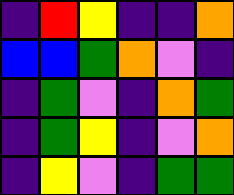[["indigo", "red", "yellow", "indigo", "indigo", "orange"], ["blue", "blue", "green", "orange", "violet", "indigo"], ["indigo", "green", "violet", "indigo", "orange", "green"], ["indigo", "green", "yellow", "indigo", "violet", "orange"], ["indigo", "yellow", "violet", "indigo", "green", "green"]]